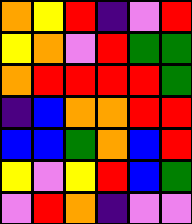[["orange", "yellow", "red", "indigo", "violet", "red"], ["yellow", "orange", "violet", "red", "green", "green"], ["orange", "red", "red", "red", "red", "green"], ["indigo", "blue", "orange", "orange", "red", "red"], ["blue", "blue", "green", "orange", "blue", "red"], ["yellow", "violet", "yellow", "red", "blue", "green"], ["violet", "red", "orange", "indigo", "violet", "violet"]]